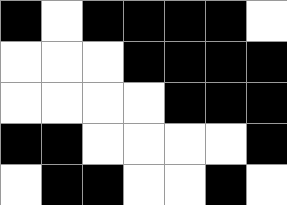[["black", "white", "black", "black", "black", "black", "white"], ["white", "white", "white", "black", "black", "black", "black"], ["white", "white", "white", "white", "black", "black", "black"], ["black", "black", "white", "white", "white", "white", "black"], ["white", "black", "black", "white", "white", "black", "white"]]